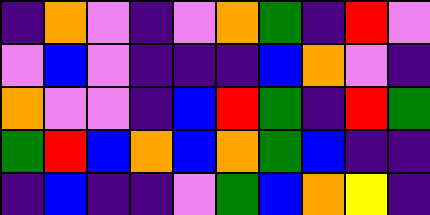[["indigo", "orange", "violet", "indigo", "violet", "orange", "green", "indigo", "red", "violet"], ["violet", "blue", "violet", "indigo", "indigo", "indigo", "blue", "orange", "violet", "indigo"], ["orange", "violet", "violet", "indigo", "blue", "red", "green", "indigo", "red", "green"], ["green", "red", "blue", "orange", "blue", "orange", "green", "blue", "indigo", "indigo"], ["indigo", "blue", "indigo", "indigo", "violet", "green", "blue", "orange", "yellow", "indigo"]]